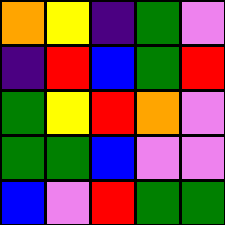[["orange", "yellow", "indigo", "green", "violet"], ["indigo", "red", "blue", "green", "red"], ["green", "yellow", "red", "orange", "violet"], ["green", "green", "blue", "violet", "violet"], ["blue", "violet", "red", "green", "green"]]